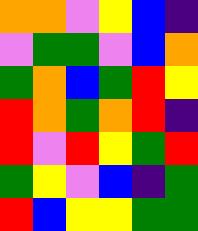[["orange", "orange", "violet", "yellow", "blue", "indigo"], ["violet", "green", "green", "violet", "blue", "orange"], ["green", "orange", "blue", "green", "red", "yellow"], ["red", "orange", "green", "orange", "red", "indigo"], ["red", "violet", "red", "yellow", "green", "red"], ["green", "yellow", "violet", "blue", "indigo", "green"], ["red", "blue", "yellow", "yellow", "green", "green"]]